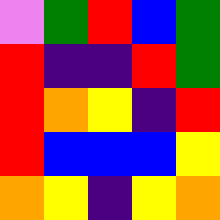[["violet", "green", "red", "blue", "green"], ["red", "indigo", "indigo", "red", "green"], ["red", "orange", "yellow", "indigo", "red"], ["red", "blue", "blue", "blue", "yellow"], ["orange", "yellow", "indigo", "yellow", "orange"]]